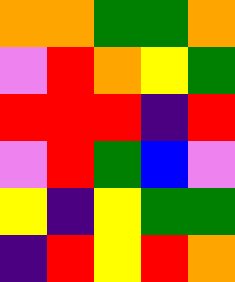[["orange", "orange", "green", "green", "orange"], ["violet", "red", "orange", "yellow", "green"], ["red", "red", "red", "indigo", "red"], ["violet", "red", "green", "blue", "violet"], ["yellow", "indigo", "yellow", "green", "green"], ["indigo", "red", "yellow", "red", "orange"]]